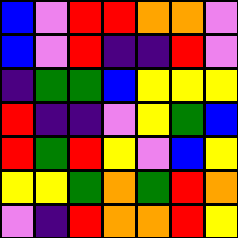[["blue", "violet", "red", "red", "orange", "orange", "violet"], ["blue", "violet", "red", "indigo", "indigo", "red", "violet"], ["indigo", "green", "green", "blue", "yellow", "yellow", "yellow"], ["red", "indigo", "indigo", "violet", "yellow", "green", "blue"], ["red", "green", "red", "yellow", "violet", "blue", "yellow"], ["yellow", "yellow", "green", "orange", "green", "red", "orange"], ["violet", "indigo", "red", "orange", "orange", "red", "yellow"]]